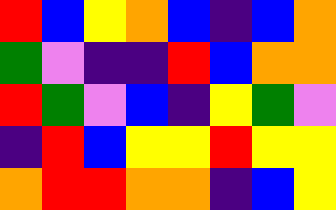[["red", "blue", "yellow", "orange", "blue", "indigo", "blue", "orange"], ["green", "violet", "indigo", "indigo", "red", "blue", "orange", "orange"], ["red", "green", "violet", "blue", "indigo", "yellow", "green", "violet"], ["indigo", "red", "blue", "yellow", "yellow", "red", "yellow", "yellow"], ["orange", "red", "red", "orange", "orange", "indigo", "blue", "yellow"]]